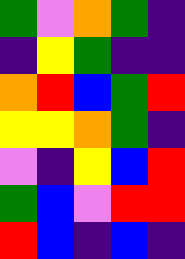[["green", "violet", "orange", "green", "indigo"], ["indigo", "yellow", "green", "indigo", "indigo"], ["orange", "red", "blue", "green", "red"], ["yellow", "yellow", "orange", "green", "indigo"], ["violet", "indigo", "yellow", "blue", "red"], ["green", "blue", "violet", "red", "red"], ["red", "blue", "indigo", "blue", "indigo"]]